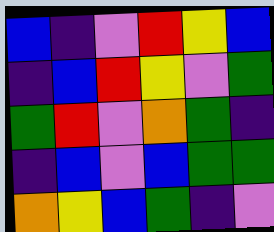[["blue", "indigo", "violet", "red", "yellow", "blue"], ["indigo", "blue", "red", "yellow", "violet", "green"], ["green", "red", "violet", "orange", "green", "indigo"], ["indigo", "blue", "violet", "blue", "green", "green"], ["orange", "yellow", "blue", "green", "indigo", "violet"]]